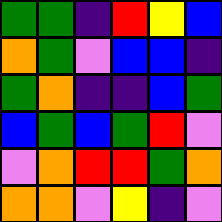[["green", "green", "indigo", "red", "yellow", "blue"], ["orange", "green", "violet", "blue", "blue", "indigo"], ["green", "orange", "indigo", "indigo", "blue", "green"], ["blue", "green", "blue", "green", "red", "violet"], ["violet", "orange", "red", "red", "green", "orange"], ["orange", "orange", "violet", "yellow", "indigo", "violet"]]